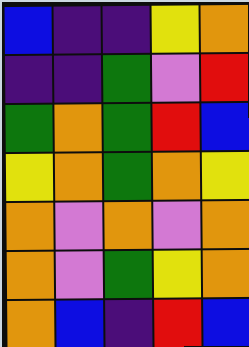[["blue", "indigo", "indigo", "yellow", "orange"], ["indigo", "indigo", "green", "violet", "red"], ["green", "orange", "green", "red", "blue"], ["yellow", "orange", "green", "orange", "yellow"], ["orange", "violet", "orange", "violet", "orange"], ["orange", "violet", "green", "yellow", "orange"], ["orange", "blue", "indigo", "red", "blue"]]